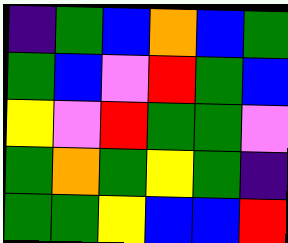[["indigo", "green", "blue", "orange", "blue", "green"], ["green", "blue", "violet", "red", "green", "blue"], ["yellow", "violet", "red", "green", "green", "violet"], ["green", "orange", "green", "yellow", "green", "indigo"], ["green", "green", "yellow", "blue", "blue", "red"]]